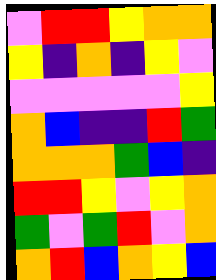[["violet", "red", "red", "yellow", "orange", "orange"], ["yellow", "indigo", "orange", "indigo", "yellow", "violet"], ["violet", "violet", "violet", "violet", "violet", "yellow"], ["orange", "blue", "indigo", "indigo", "red", "green"], ["orange", "orange", "orange", "green", "blue", "indigo"], ["red", "red", "yellow", "violet", "yellow", "orange"], ["green", "violet", "green", "red", "violet", "orange"], ["orange", "red", "blue", "orange", "yellow", "blue"]]